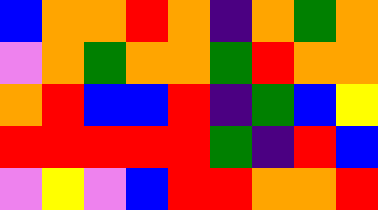[["blue", "orange", "orange", "red", "orange", "indigo", "orange", "green", "orange"], ["violet", "orange", "green", "orange", "orange", "green", "red", "orange", "orange"], ["orange", "red", "blue", "blue", "red", "indigo", "green", "blue", "yellow"], ["red", "red", "red", "red", "red", "green", "indigo", "red", "blue"], ["violet", "yellow", "violet", "blue", "red", "red", "orange", "orange", "red"]]